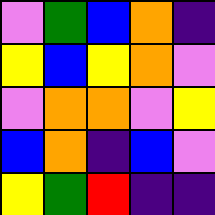[["violet", "green", "blue", "orange", "indigo"], ["yellow", "blue", "yellow", "orange", "violet"], ["violet", "orange", "orange", "violet", "yellow"], ["blue", "orange", "indigo", "blue", "violet"], ["yellow", "green", "red", "indigo", "indigo"]]